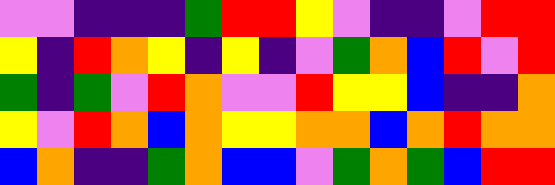[["violet", "violet", "indigo", "indigo", "indigo", "green", "red", "red", "yellow", "violet", "indigo", "indigo", "violet", "red", "red"], ["yellow", "indigo", "red", "orange", "yellow", "indigo", "yellow", "indigo", "violet", "green", "orange", "blue", "red", "violet", "red"], ["green", "indigo", "green", "violet", "red", "orange", "violet", "violet", "red", "yellow", "yellow", "blue", "indigo", "indigo", "orange"], ["yellow", "violet", "red", "orange", "blue", "orange", "yellow", "yellow", "orange", "orange", "blue", "orange", "red", "orange", "orange"], ["blue", "orange", "indigo", "indigo", "green", "orange", "blue", "blue", "violet", "green", "orange", "green", "blue", "red", "red"]]